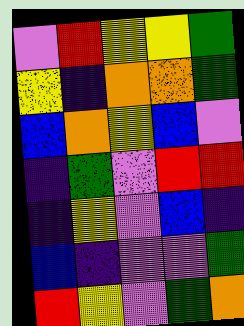[["violet", "red", "yellow", "yellow", "green"], ["yellow", "indigo", "orange", "orange", "green"], ["blue", "orange", "yellow", "blue", "violet"], ["indigo", "green", "violet", "red", "red"], ["indigo", "yellow", "violet", "blue", "indigo"], ["blue", "indigo", "violet", "violet", "green"], ["red", "yellow", "violet", "green", "orange"]]